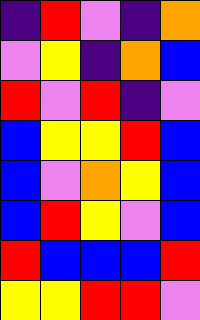[["indigo", "red", "violet", "indigo", "orange"], ["violet", "yellow", "indigo", "orange", "blue"], ["red", "violet", "red", "indigo", "violet"], ["blue", "yellow", "yellow", "red", "blue"], ["blue", "violet", "orange", "yellow", "blue"], ["blue", "red", "yellow", "violet", "blue"], ["red", "blue", "blue", "blue", "red"], ["yellow", "yellow", "red", "red", "violet"]]